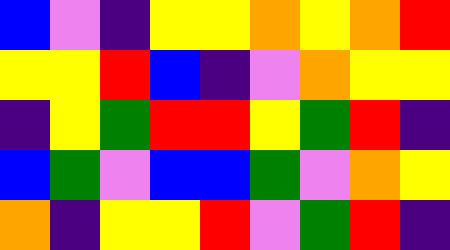[["blue", "violet", "indigo", "yellow", "yellow", "orange", "yellow", "orange", "red"], ["yellow", "yellow", "red", "blue", "indigo", "violet", "orange", "yellow", "yellow"], ["indigo", "yellow", "green", "red", "red", "yellow", "green", "red", "indigo"], ["blue", "green", "violet", "blue", "blue", "green", "violet", "orange", "yellow"], ["orange", "indigo", "yellow", "yellow", "red", "violet", "green", "red", "indigo"]]